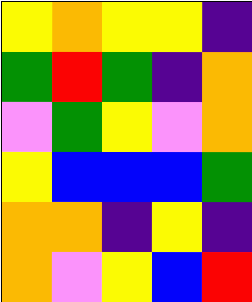[["yellow", "orange", "yellow", "yellow", "indigo"], ["green", "red", "green", "indigo", "orange"], ["violet", "green", "yellow", "violet", "orange"], ["yellow", "blue", "blue", "blue", "green"], ["orange", "orange", "indigo", "yellow", "indigo"], ["orange", "violet", "yellow", "blue", "red"]]